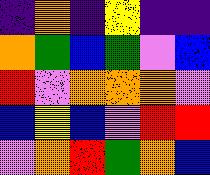[["indigo", "orange", "indigo", "yellow", "indigo", "indigo"], ["orange", "green", "blue", "green", "violet", "blue"], ["red", "violet", "orange", "orange", "orange", "violet"], ["blue", "yellow", "blue", "violet", "red", "red"], ["violet", "orange", "red", "green", "orange", "blue"]]